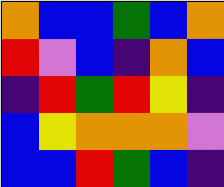[["orange", "blue", "blue", "green", "blue", "orange"], ["red", "violet", "blue", "indigo", "orange", "blue"], ["indigo", "red", "green", "red", "yellow", "indigo"], ["blue", "yellow", "orange", "orange", "orange", "violet"], ["blue", "blue", "red", "green", "blue", "indigo"]]